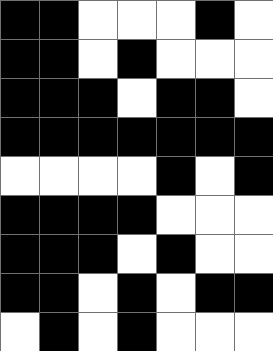[["black", "black", "white", "white", "white", "black", "white"], ["black", "black", "white", "black", "white", "white", "white"], ["black", "black", "black", "white", "black", "black", "white"], ["black", "black", "black", "black", "black", "black", "black"], ["white", "white", "white", "white", "black", "white", "black"], ["black", "black", "black", "black", "white", "white", "white"], ["black", "black", "black", "white", "black", "white", "white"], ["black", "black", "white", "black", "white", "black", "black"], ["white", "black", "white", "black", "white", "white", "white"]]